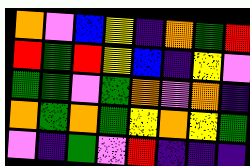[["orange", "violet", "blue", "yellow", "indigo", "orange", "green", "red"], ["red", "green", "red", "yellow", "blue", "indigo", "yellow", "violet"], ["green", "green", "violet", "green", "orange", "violet", "orange", "indigo"], ["orange", "green", "orange", "green", "yellow", "orange", "yellow", "green"], ["violet", "indigo", "green", "violet", "red", "indigo", "indigo", "indigo"]]